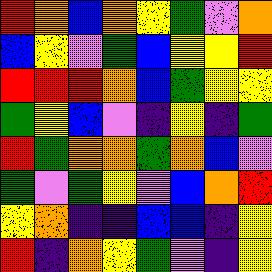[["red", "orange", "blue", "orange", "yellow", "green", "violet", "orange"], ["blue", "yellow", "violet", "green", "blue", "yellow", "yellow", "red"], ["red", "red", "red", "orange", "blue", "green", "yellow", "yellow"], ["green", "yellow", "blue", "violet", "indigo", "yellow", "indigo", "green"], ["red", "green", "orange", "orange", "green", "orange", "blue", "violet"], ["green", "violet", "green", "yellow", "violet", "blue", "orange", "red"], ["yellow", "orange", "indigo", "indigo", "blue", "blue", "indigo", "yellow"], ["red", "indigo", "orange", "yellow", "green", "violet", "indigo", "yellow"]]